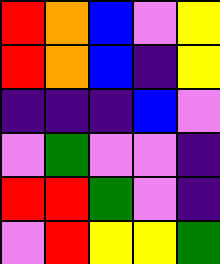[["red", "orange", "blue", "violet", "yellow"], ["red", "orange", "blue", "indigo", "yellow"], ["indigo", "indigo", "indigo", "blue", "violet"], ["violet", "green", "violet", "violet", "indigo"], ["red", "red", "green", "violet", "indigo"], ["violet", "red", "yellow", "yellow", "green"]]